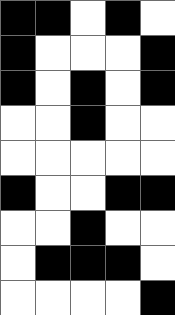[["black", "black", "white", "black", "white"], ["black", "white", "white", "white", "black"], ["black", "white", "black", "white", "black"], ["white", "white", "black", "white", "white"], ["white", "white", "white", "white", "white"], ["black", "white", "white", "black", "black"], ["white", "white", "black", "white", "white"], ["white", "black", "black", "black", "white"], ["white", "white", "white", "white", "black"]]